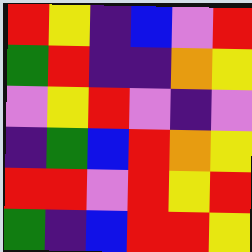[["red", "yellow", "indigo", "blue", "violet", "red"], ["green", "red", "indigo", "indigo", "orange", "yellow"], ["violet", "yellow", "red", "violet", "indigo", "violet"], ["indigo", "green", "blue", "red", "orange", "yellow"], ["red", "red", "violet", "red", "yellow", "red"], ["green", "indigo", "blue", "red", "red", "yellow"]]